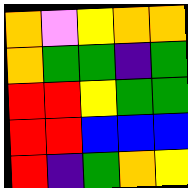[["orange", "violet", "yellow", "orange", "orange"], ["orange", "green", "green", "indigo", "green"], ["red", "red", "yellow", "green", "green"], ["red", "red", "blue", "blue", "blue"], ["red", "indigo", "green", "orange", "yellow"]]